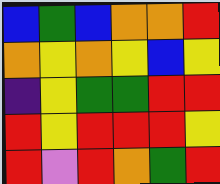[["blue", "green", "blue", "orange", "orange", "red"], ["orange", "yellow", "orange", "yellow", "blue", "yellow"], ["indigo", "yellow", "green", "green", "red", "red"], ["red", "yellow", "red", "red", "red", "yellow"], ["red", "violet", "red", "orange", "green", "red"]]